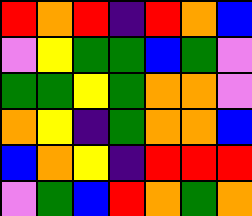[["red", "orange", "red", "indigo", "red", "orange", "blue"], ["violet", "yellow", "green", "green", "blue", "green", "violet"], ["green", "green", "yellow", "green", "orange", "orange", "violet"], ["orange", "yellow", "indigo", "green", "orange", "orange", "blue"], ["blue", "orange", "yellow", "indigo", "red", "red", "red"], ["violet", "green", "blue", "red", "orange", "green", "orange"]]